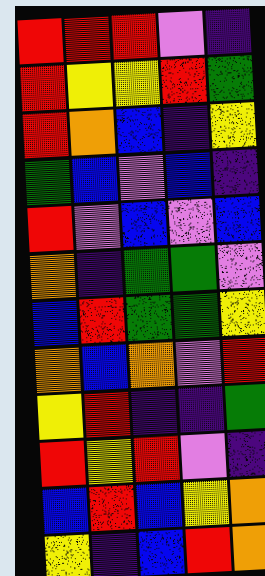[["red", "red", "red", "violet", "indigo"], ["red", "yellow", "yellow", "red", "green"], ["red", "orange", "blue", "indigo", "yellow"], ["green", "blue", "violet", "blue", "indigo"], ["red", "violet", "blue", "violet", "blue"], ["orange", "indigo", "green", "green", "violet"], ["blue", "red", "green", "green", "yellow"], ["orange", "blue", "orange", "violet", "red"], ["yellow", "red", "indigo", "indigo", "green"], ["red", "yellow", "red", "violet", "indigo"], ["blue", "red", "blue", "yellow", "orange"], ["yellow", "indigo", "blue", "red", "orange"]]